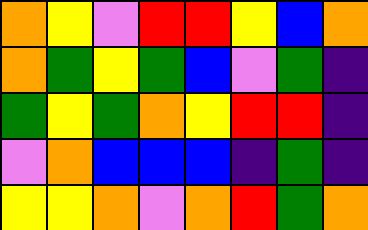[["orange", "yellow", "violet", "red", "red", "yellow", "blue", "orange"], ["orange", "green", "yellow", "green", "blue", "violet", "green", "indigo"], ["green", "yellow", "green", "orange", "yellow", "red", "red", "indigo"], ["violet", "orange", "blue", "blue", "blue", "indigo", "green", "indigo"], ["yellow", "yellow", "orange", "violet", "orange", "red", "green", "orange"]]